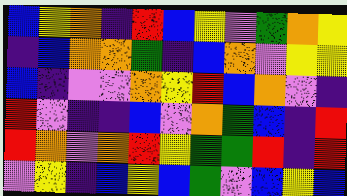[["blue", "yellow", "orange", "indigo", "red", "blue", "yellow", "violet", "green", "orange", "yellow"], ["indigo", "blue", "orange", "orange", "green", "indigo", "blue", "orange", "violet", "yellow", "yellow"], ["blue", "indigo", "violet", "violet", "orange", "yellow", "red", "blue", "orange", "violet", "indigo"], ["red", "violet", "indigo", "indigo", "blue", "violet", "orange", "green", "blue", "indigo", "red"], ["red", "orange", "violet", "orange", "red", "yellow", "green", "green", "red", "indigo", "red"], ["violet", "yellow", "indigo", "blue", "yellow", "blue", "green", "violet", "blue", "yellow", "blue"]]